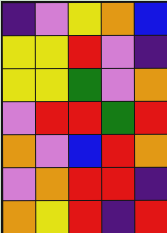[["indigo", "violet", "yellow", "orange", "blue"], ["yellow", "yellow", "red", "violet", "indigo"], ["yellow", "yellow", "green", "violet", "orange"], ["violet", "red", "red", "green", "red"], ["orange", "violet", "blue", "red", "orange"], ["violet", "orange", "red", "red", "indigo"], ["orange", "yellow", "red", "indigo", "red"]]